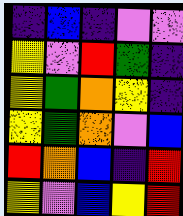[["indigo", "blue", "indigo", "violet", "violet"], ["yellow", "violet", "red", "green", "indigo"], ["yellow", "green", "orange", "yellow", "indigo"], ["yellow", "green", "orange", "violet", "blue"], ["red", "orange", "blue", "indigo", "red"], ["yellow", "violet", "blue", "yellow", "red"]]